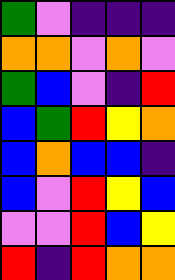[["green", "violet", "indigo", "indigo", "indigo"], ["orange", "orange", "violet", "orange", "violet"], ["green", "blue", "violet", "indigo", "red"], ["blue", "green", "red", "yellow", "orange"], ["blue", "orange", "blue", "blue", "indigo"], ["blue", "violet", "red", "yellow", "blue"], ["violet", "violet", "red", "blue", "yellow"], ["red", "indigo", "red", "orange", "orange"]]